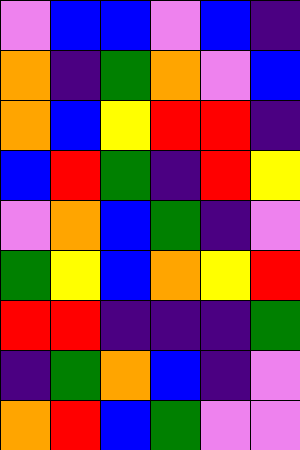[["violet", "blue", "blue", "violet", "blue", "indigo"], ["orange", "indigo", "green", "orange", "violet", "blue"], ["orange", "blue", "yellow", "red", "red", "indigo"], ["blue", "red", "green", "indigo", "red", "yellow"], ["violet", "orange", "blue", "green", "indigo", "violet"], ["green", "yellow", "blue", "orange", "yellow", "red"], ["red", "red", "indigo", "indigo", "indigo", "green"], ["indigo", "green", "orange", "blue", "indigo", "violet"], ["orange", "red", "blue", "green", "violet", "violet"]]